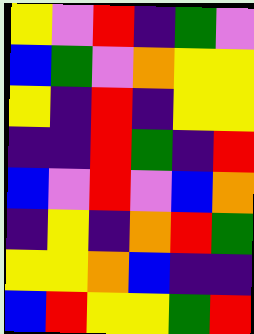[["yellow", "violet", "red", "indigo", "green", "violet"], ["blue", "green", "violet", "orange", "yellow", "yellow"], ["yellow", "indigo", "red", "indigo", "yellow", "yellow"], ["indigo", "indigo", "red", "green", "indigo", "red"], ["blue", "violet", "red", "violet", "blue", "orange"], ["indigo", "yellow", "indigo", "orange", "red", "green"], ["yellow", "yellow", "orange", "blue", "indigo", "indigo"], ["blue", "red", "yellow", "yellow", "green", "red"]]